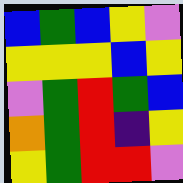[["blue", "green", "blue", "yellow", "violet"], ["yellow", "yellow", "yellow", "blue", "yellow"], ["violet", "green", "red", "green", "blue"], ["orange", "green", "red", "indigo", "yellow"], ["yellow", "green", "red", "red", "violet"]]